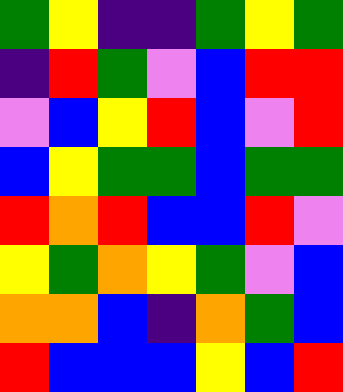[["green", "yellow", "indigo", "indigo", "green", "yellow", "green"], ["indigo", "red", "green", "violet", "blue", "red", "red"], ["violet", "blue", "yellow", "red", "blue", "violet", "red"], ["blue", "yellow", "green", "green", "blue", "green", "green"], ["red", "orange", "red", "blue", "blue", "red", "violet"], ["yellow", "green", "orange", "yellow", "green", "violet", "blue"], ["orange", "orange", "blue", "indigo", "orange", "green", "blue"], ["red", "blue", "blue", "blue", "yellow", "blue", "red"]]